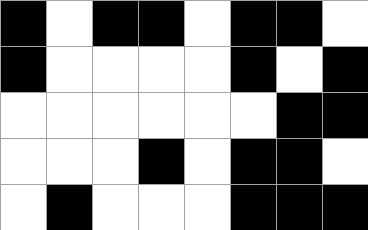[["black", "white", "black", "black", "white", "black", "black", "white"], ["black", "white", "white", "white", "white", "black", "white", "black"], ["white", "white", "white", "white", "white", "white", "black", "black"], ["white", "white", "white", "black", "white", "black", "black", "white"], ["white", "black", "white", "white", "white", "black", "black", "black"]]